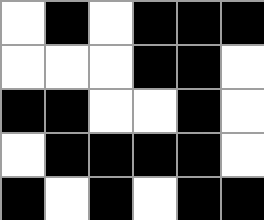[["white", "black", "white", "black", "black", "black"], ["white", "white", "white", "black", "black", "white"], ["black", "black", "white", "white", "black", "white"], ["white", "black", "black", "black", "black", "white"], ["black", "white", "black", "white", "black", "black"]]